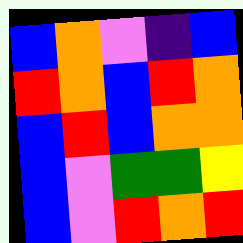[["blue", "orange", "violet", "indigo", "blue"], ["red", "orange", "blue", "red", "orange"], ["blue", "red", "blue", "orange", "orange"], ["blue", "violet", "green", "green", "yellow"], ["blue", "violet", "red", "orange", "red"]]